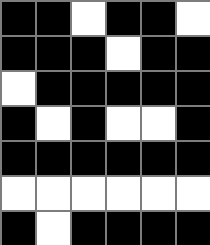[["black", "black", "white", "black", "black", "white"], ["black", "black", "black", "white", "black", "black"], ["white", "black", "black", "black", "black", "black"], ["black", "white", "black", "white", "white", "black"], ["black", "black", "black", "black", "black", "black"], ["white", "white", "white", "white", "white", "white"], ["black", "white", "black", "black", "black", "black"]]